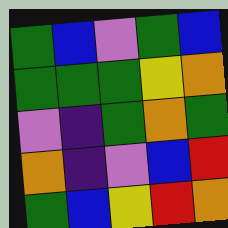[["green", "blue", "violet", "green", "blue"], ["green", "green", "green", "yellow", "orange"], ["violet", "indigo", "green", "orange", "green"], ["orange", "indigo", "violet", "blue", "red"], ["green", "blue", "yellow", "red", "orange"]]